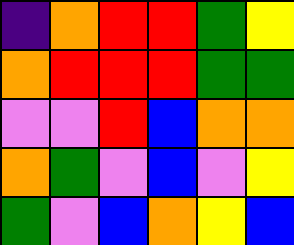[["indigo", "orange", "red", "red", "green", "yellow"], ["orange", "red", "red", "red", "green", "green"], ["violet", "violet", "red", "blue", "orange", "orange"], ["orange", "green", "violet", "blue", "violet", "yellow"], ["green", "violet", "blue", "orange", "yellow", "blue"]]